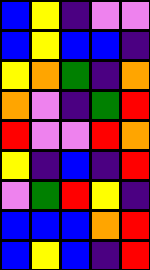[["blue", "yellow", "indigo", "violet", "violet"], ["blue", "yellow", "blue", "blue", "indigo"], ["yellow", "orange", "green", "indigo", "orange"], ["orange", "violet", "indigo", "green", "red"], ["red", "violet", "violet", "red", "orange"], ["yellow", "indigo", "blue", "indigo", "red"], ["violet", "green", "red", "yellow", "indigo"], ["blue", "blue", "blue", "orange", "red"], ["blue", "yellow", "blue", "indigo", "red"]]